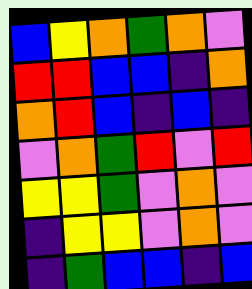[["blue", "yellow", "orange", "green", "orange", "violet"], ["red", "red", "blue", "blue", "indigo", "orange"], ["orange", "red", "blue", "indigo", "blue", "indigo"], ["violet", "orange", "green", "red", "violet", "red"], ["yellow", "yellow", "green", "violet", "orange", "violet"], ["indigo", "yellow", "yellow", "violet", "orange", "violet"], ["indigo", "green", "blue", "blue", "indigo", "blue"]]